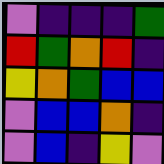[["violet", "indigo", "indigo", "indigo", "green"], ["red", "green", "orange", "red", "indigo"], ["yellow", "orange", "green", "blue", "blue"], ["violet", "blue", "blue", "orange", "indigo"], ["violet", "blue", "indigo", "yellow", "violet"]]